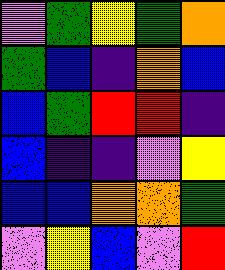[["violet", "green", "yellow", "green", "orange"], ["green", "blue", "indigo", "orange", "blue"], ["blue", "green", "red", "red", "indigo"], ["blue", "indigo", "indigo", "violet", "yellow"], ["blue", "blue", "orange", "orange", "green"], ["violet", "yellow", "blue", "violet", "red"]]